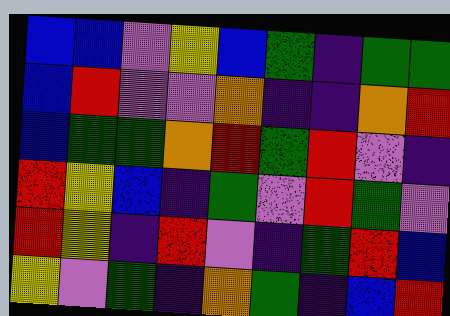[["blue", "blue", "violet", "yellow", "blue", "green", "indigo", "green", "green"], ["blue", "red", "violet", "violet", "orange", "indigo", "indigo", "orange", "red"], ["blue", "green", "green", "orange", "red", "green", "red", "violet", "indigo"], ["red", "yellow", "blue", "indigo", "green", "violet", "red", "green", "violet"], ["red", "yellow", "indigo", "red", "violet", "indigo", "green", "red", "blue"], ["yellow", "violet", "green", "indigo", "orange", "green", "indigo", "blue", "red"]]